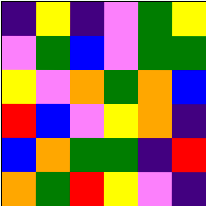[["indigo", "yellow", "indigo", "violet", "green", "yellow"], ["violet", "green", "blue", "violet", "green", "green"], ["yellow", "violet", "orange", "green", "orange", "blue"], ["red", "blue", "violet", "yellow", "orange", "indigo"], ["blue", "orange", "green", "green", "indigo", "red"], ["orange", "green", "red", "yellow", "violet", "indigo"]]